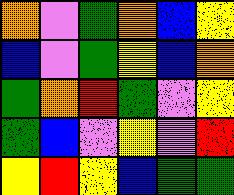[["orange", "violet", "green", "orange", "blue", "yellow"], ["blue", "violet", "green", "yellow", "blue", "orange"], ["green", "orange", "red", "green", "violet", "yellow"], ["green", "blue", "violet", "yellow", "violet", "red"], ["yellow", "red", "yellow", "blue", "green", "green"]]